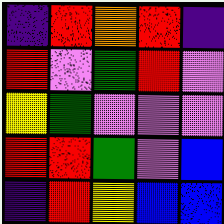[["indigo", "red", "orange", "red", "indigo"], ["red", "violet", "green", "red", "violet"], ["yellow", "green", "violet", "violet", "violet"], ["red", "red", "green", "violet", "blue"], ["indigo", "red", "yellow", "blue", "blue"]]